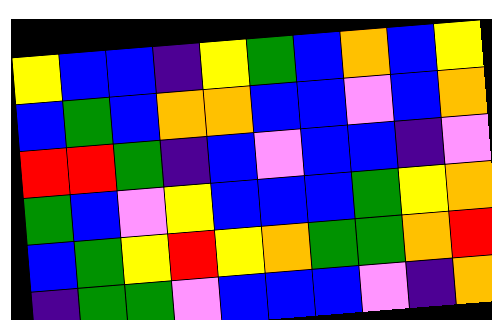[["yellow", "blue", "blue", "indigo", "yellow", "green", "blue", "orange", "blue", "yellow"], ["blue", "green", "blue", "orange", "orange", "blue", "blue", "violet", "blue", "orange"], ["red", "red", "green", "indigo", "blue", "violet", "blue", "blue", "indigo", "violet"], ["green", "blue", "violet", "yellow", "blue", "blue", "blue", "green", "yellow", "orange"], ["blue", "green", "yellow", "red", "yellow", "orange", "green", "green", "orange", "red"], ["indigo", "green", "green", "violet", "blue", "blue", "blue", "violet", "indigo", "orange"]]